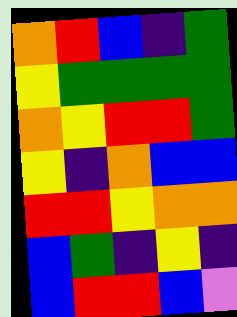[["orange", "red", "blue", "indigo", "green"], ["yellow", "green", "green", "green", "green"], ["orange", "yellow", "red", "red", "green"], ["yellow", "indigo", "orange", "blue", "blue"], ["red", "red", "yellow", "orange", "orange"], ["blue", "green", "indigo", "yellow", "indigo"], ["blue", "red", "red", "blue", "violet"]]